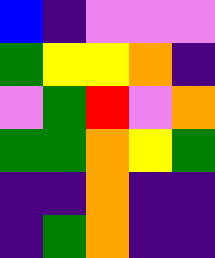[["blue", "indigo", "violet", "violet", "violet"], ["green", "yellow", "yellow", "orange", "indigo"], ["violet", "green", "red", "violet", "orange"], ["green", "green", "orange", "yellow", "green"], ["indigo", "indigo", "orange", "indigo", "indigo"], ["indigo", "green", "orange", "indigo", "indigo"]]